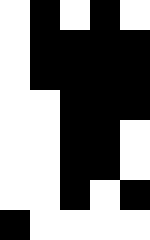[["white", "black", "white", "black", "white"], ["white", "black", "black", "black", "black"], ["white", "black", "black", "black", "black"], ["white", "white", "black", "black", "black"], ["white", "white", "black", "black", "white"], ["white", "white", "black", "black", "white"], ["white", "white", "black", "white", "black"], ["black", "white", "white", "white", "white"]]